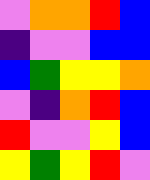[["violet", "orange", "orange", "red", "blue"], ["indigo", "violet", "violet", "blue", "blue"], ["blue", "green", "yellow", "yellow", "orange"], ["violet", "indigo", "orange", "red", "blue"], ["red", "violet", "violet", "yellow", "blue"], ["yellow", "green", "yellow", "red", "violet"]]